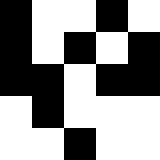[["black", "white", "white", "black", "white"], ["black", "white", "black", "white", "black"], ["black", "black", "white", "black", "black"], ["white", "black", "white", "white", "white"], ["white", "white", "black", "white", "white"]]